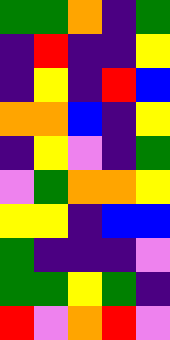[["green", "green", "orange", "indigo", "green"], ["indigo", "red", "indigo", "indigo", "yellow"], ["indigo", "yellow", "indigo", "red", "blue"], ["orange", "orange", "blue", "indigo", "yellow"], ["indigo", "yellow", "violet", "indigo", "green"], ["violet", "green", "orange", "orange", "yellow"], ["yellow", "yellow", "indigo", "blue", "blue"], ["green", "indigo", "indigo", "indigo", "violet"], ["green", "green", "yellow", "green", "indigo"], ["red", "violet", "orange", "red", "violet"]]